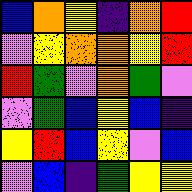[["blue", "orange", "yellow", "indigo", "orange", "red"], ["violet", "yellow", "orange", "orange", "yellow", "red"], ["red", "green", "violet", "orange", "green", "violet"], ["violet", "green", "blue", "yellow", "blue", "indigo"], ["yellow", "red", "blue", "yellow", "violet", "blue"], ["violet", "blue", "indigo", "green", "yellow", "yellow"]]